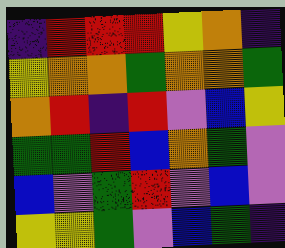[["indigo", "red", "red", "red", "yellow", "orange", "indigo"], ["yellow", "orange", "orange", "green", "orange", "orange", "green"], ["orange", "red", "indigo", "red", "violet", "blue", "yellow"], ["green", "green", "red", "blue", "orange", "green", "violet"], ["blue", "violet", "green", "red", "violet", "blue", "violet"], ["yellow", "yellow", "green", "violet", "blue", "green", "indigo"]]